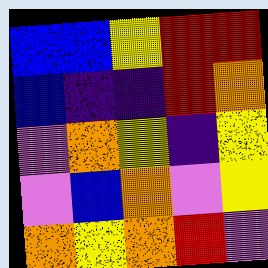[["blue", "blue", "yellow", "red", "red"], ["blue", "indigo", "indigo", "red", "orange"], ["violet", "orange", "yellow", "indigo", "yellow"], ["violet", "blue", "orange", "violet", "yellow"], ["orange", "yellow", "orange", "red", "violet"]]